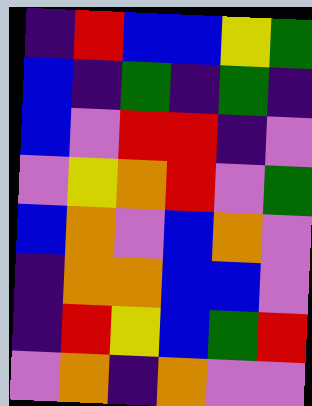[["indigo", "red", "blue", "blue", "yellow", "green"], ["blue", "indigo", "green", "indigo", "green", "indigo"], ["blue", "violet", "red", "red", "indigo", "violet"], ["violet", "yellow", "orange", "red", "violet", "green"], ["blue", "orange", "violet", "blue", "orange", "violet"], ["indigo", "orange", "orange", "blue", "blue", "violet"], ["indigo", "red", "yellow", "blue", "green", "red"], ["violet", "orange", "indigo", "orange", "violet", "violet"]]